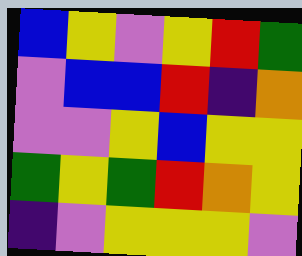[["blue", "yellow", "violet", "yellow", "red", "green"], ["violet", "blue", "blue", "red", "indigo", "orange"], ["violet", "violet", "yellow", "blue", "yellow", "yellow"], ["green", "yellow", "green", "red", "orange", "yellow"], ["indigo", "violet", "yellow", "yellow", "yellow", "violet"]]